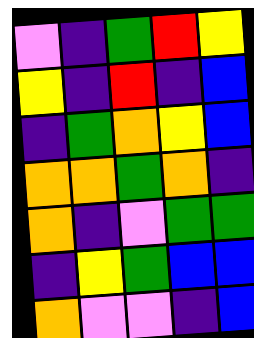[["violet", "indigo", "green", "red", "yellow"], ["yellow", "indigo", "red", "indigo", "blue"], ["indigo", "green", "orange", "yellow", "blue"], ["orange", "orange", "green", "orange", "indigo"], ["orange", "indigo", "violet", "green", "green"], ["indigo", "yellow", "green", "blue", "blue"], ["orange", "violet", "violet", "indigo", "blue"]]